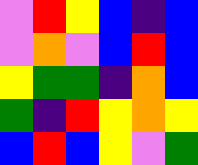[["violet", "red", "yellow", "blue", "indigo", "blue"], ["violet", "orange", "violet", "blue", "red", "blue"], ["yellow", "green", "green", "indigo", "orange", "blue"], ["green", "indigo", "red", "yellow", "orange", "yellow"], ["blue", "red", "blue", "yellow", "violet", "green"]]